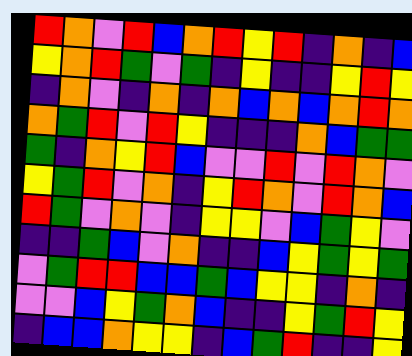[["red", "orange", "violet", "red", "blue", "orange", "red", "yellow", "red", "indigo", "orange", "indigo", "blue"], ["yellow", "orange", "red", "green", "violet", "green", "indigo", "yellow", "indigo", "indigo", "yellow", "red", "yellow"], ["indigo", "orange", "violet", "indigo", "orange", "indigo", "orange", "blue", "orange", "blue", "orange", "red", "orange"], ["orange", "green", "red", "violet", "red", "yellow", "indigo", "indigo", "indigo", "orange", "blue", "green", "green"], ["green", "indigo", "orange", "yellow", "red", "blue", "violet", "violet", "red", "violet", "red", "orange", "violet"], ["yellow", "green", "red", "violet", "orange", "indigo", "yellow", "red", "orange", "violet", "red", "orange", "blue"], ["red", "green", "violet", "orange", "violet", "indigo", "yellow", "yellow", "violet", "blue", "green", "yellow", "violet"], ["indigo", "indigo", "green", "blue", "violet", "orange", "indigo", "indigo", "blue", "yellow", "green", "yellow", "green"], ["violet", "green", "red", "red", "blue", "blue", "green", "blue", "yellow", "yellow", "indigo", "orange", "indigo"], ["violet", "violet", "blue", "yellow", "green", "orange", "blue", "indigo", "indigo", "yellow", "green", "red", "yellow"], ["indigo", "blue", "blue", "orange", "yellow", "yellow", "indigo", "blue", "green", "red", "indigo", "indigo", "yellow"]]